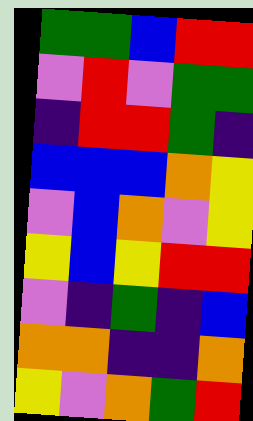[["green", "green", "blue", "red", "red"], ["violet", "red", "violet", "green", "green"], ["indigo", "red", "red", "green", "indigo"], ["blue", "blue", "blue", "orange", "yellow"], ["violet", "blue", "orange", "violet", "yellow"], ["yellow", "blue", "yellow", "red", "red"], ["violet", "indigo", "green", "indigo", "blue"], ["orange", "orange", "indigo", "indigo", "orange"], ["yellow", "violet", "orange", "green", "red"]]